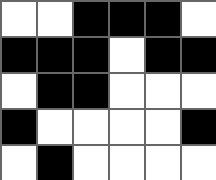[["white", "white", "black", "black", "black", "white"], ["black", "black", "black", "white", "black", "black"], ["white", "black", "black", "white", "white", "white"], ["black", "white", "white", "white", "white", "black"], ["white", "black", "white", "white", "white", "white"]]